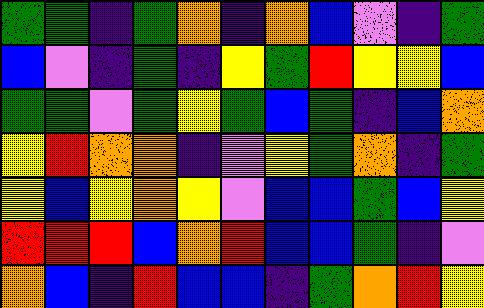[["green", "green", "indigo", "green", "orange", "indigo", "orange", "blue", "violet", "indigo", "green"], ["blue", "violet", "indigo", "green", "indigo", "yellow", "green", "red", "yellow", "yellow", "blue"], ["green", "green", "violet", "green", "yellow", "green", "blue", "green", "indigo", "blue", "orange"], ["yellow", "red", "orange", "orange", "indigo", "violet", "yellow", "green", "orange", "indigo", "green"], ["yellow", "blue", "yellow", "orange", "yellow", "violet", "blue", "blue", "green", "blue", "yellow"], ["red", "red", "red", "blue", "orange", "red", "blue", "blue", "green", "indigo", "violet"], ["orange", "blue", "indigo", "red", "blue", "blue", "indigo", "green", "orange", "red", "yellow"]]